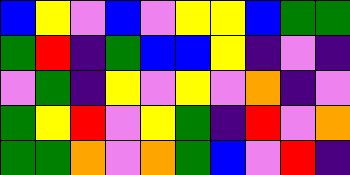[["blue", "yellow", "violet", "blue", "violet", "yellow", "yellow", "blue", "green", "green"], ["green", "red", "indigo", "green", "blue", "blue", "yellow", "indigo", "violet", "indigo"], ["violet", "green", "indigo", "yellow", "violet", "yellow", "violet", "orange", "indigo", "violet"], ["green", "yellow", "red", "violet", "yellow", "green", "indigo", "red", "violet", "orange"], ["green", "green", "orange", "violet", "orange", "green", "blue", "violet", "red", "indigo"]]